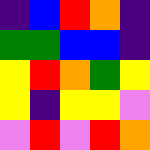[["indigo", "blue", "red", "orange", "indigo"], ["green", "green", "blue", "blue", "indigo"], ["yellow", "red", "orange", "green", "yellow"], ["yellow", "indigo", "yellow", "yellow", "violet"], ["violet", "red", "violet", "red", "orange"]]